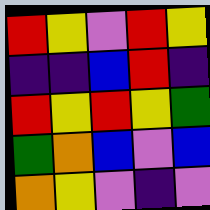[["red", "yellow", "violet", "red", "yellow"], ["indigo", "indigo", "blue", "red", "indigo"], ["red", "yellow", "red", "yellow", "green"], ["green", "orange", "blue", "violet", "blue"], ["orange", "yellow", "violet", "indigo", "violet"]]